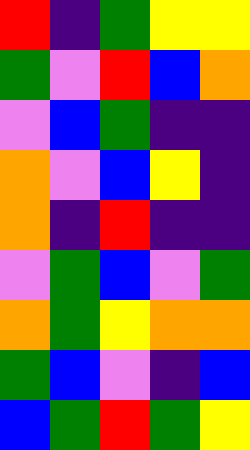[["red", "indigo", "green", "yellow", "yellow"], ["green", "violet", "red", "blue", "orange"], ["violet", "blue", "green", "indigo", "indigo"], ["orange", "violet", "blue", "yellow", "indigo"], ["orange", "indigo", "red", "indigo", "indigo"], ["violet", "green", "blue", "violet", "green"], ["orange", "green", "yellow", "orange", "orange"], ["green", "blue", "violet", "indigo", "blue"], ["blue", "green", "red", "green", "yellow"]]